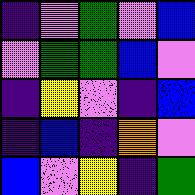[["indigo", "violet", "green", "violet", "blue"], ["violet", "green", "green", "blue", "violet"], ["indigo", "yellow", "violet", "indigo", "blue"], ["indigo", "blue", "indigo", "orange", "violet"], ["blue", "violet", "yellow", "indigo", "green"]]